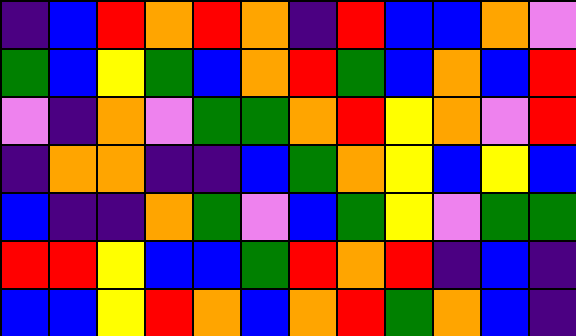[["indigo", "blue", "red", "orange", "red", "orange", "indigo", "red", "blue", "blue", "orange", "violet"], ["green", "blue", "yellow", "green", "blue", "orange", "red", "green", "blue", "orange", "blue", "red"], ["violet", "indigo", "orange", "violet", "green", "green", "orange", "red", "yellow", "orange", "violet", "red"], ["indigo", "orange", "orange", "indigo", "indigo", "blue", "green", "orange", "yellow", "blue", "yellow", "blue"], ["blue", "indigo", "indigo", "orange", "green", "violet", "blue", "green", "yellow", "violet", "green", "green"], ["red", "red", "yellow", "blue", "blue", "green", "red", "orange", "red", "indigo", "blue", "indigo"], ["blue", "blue", "yellow", "red", "orange", "blue", "orange", "red", "green", "orange", "blue", "indigo"]]